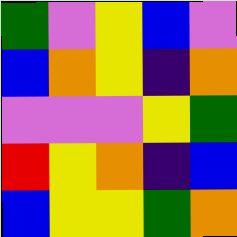[["green", "violet", "yellow", "blue", "violet"], ["blue", "orange", "yellow", "indigo", "orange"], ["violet", "violet", "violet", "yellow", "green"], ["red", "yellow", "orange", "indigo", "blue"], ["blue", "yellow", "yellow", "green", "orange"]]